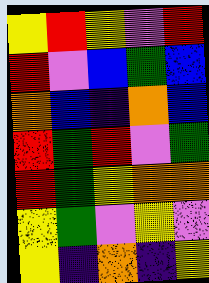[["yellow", "red", "yellow", "violet", "red"], ["red", "violet", "blue", "green", "blue"], ["orange", "blue", "indigo", "orange", "blue"], ["red", "green", "red", "violet", "green"], ["red", "green", "yellow", "orange", "orange"], ["yellow", "green", "violet", "yellow", "violet"], ["yellow", "indigo", "orange", "indigo", "yellow"]]